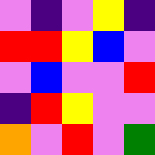[["violet", "indigo", "violet", "yellow", "indigo"], ["red", "red", "yellow", "blue", "violet"], ["violet", "blue", "violet", "violet", "red"], ["indigo", "red", "yellow", "violet", "violet"], ["orange", "violet", "red", "violet", "green"]]